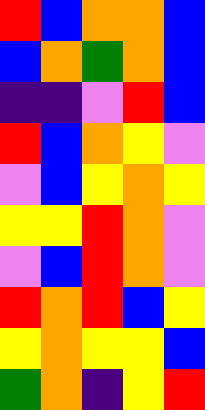[["red", "blue", "orange", "orange", "blue"], ["blue", "orange", "green", "orange", "blue"], ["indigo", "indigo", "violet", "red", "blue"], ["red", "blue", "orange", "yellow", "violet"], ["violet", "blue", "yellow", "orange", "yellow"], ["yellow", "yellow", "red", "orange", "violet"], ["violet", "blue", "red", "orange", "violet"], ["red", "orange", "red", "blue", "yellow"], ["yellow", "orange", "yellow", "yellow", "blue"], ["green", "orange", "indigo", "yellow", "red"]]